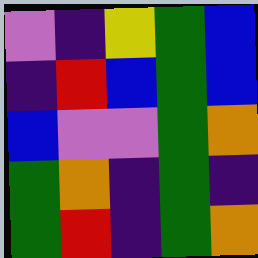[["violet", "indigo", "yellow", "green", "blue"], ["indigo", "red", "blue", "green", "blue"], ["blue", "violet", "violet", "green", "orange"], ["green", "orange", "indigo", "green", "indigo"], ["green", "red", "indigo", "green", "orange"]]